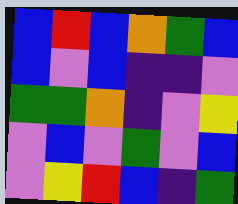[["blue", "red", "blue", "orange", "green", "blue"], ["blue", "violet", "blue", "indigo", "indigo", "violet"], ["green", "green", "orange", "indigo", "violet", "yellow"], ["violet", "blue", "violet", "green", "violet", "blue"], ["violet", "yellow", "red", "blue", "indigo", "green"]]